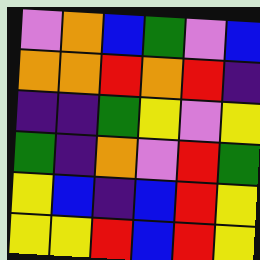[["violet", "orange", "blue", "green", "violet", "blue"], ["orange", "orange", "red", "orange", "red", "indigo"], ["indigo", "indigo", "green", "yellow", "violet", "yellow"], ["green", "indigo", "orange", "violet", "red", "green"], ["yellow", "blue", "indigo", "blue", "red", "yellow"], ["yellow", "yellow", "red", "blue", "red", "yellow"]]